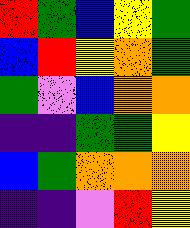[["red", "green", "blue", "yellow", "green"], ["blue", "red", "yellow", "orange", "green"], ["green", "violet", "blue", "orange", "orange"], ["indigo", "indigo", "green", "green", "yellow"], ["blue", "green", "orange", "orange", "orange"], ["indigo", "indigo", "violet", "red", "yellow"]]